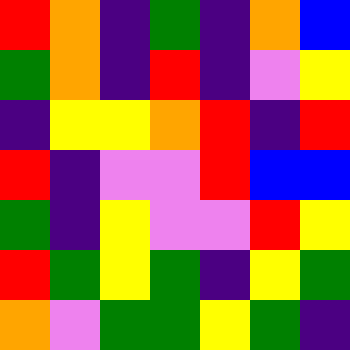[["red", "orange", "indigo", "green", "indigo", "orange", "blue"], ["green", "orange", "indigo", "red", "indigo", "violet", "yellow"], ["indigo", "yellow", "yellow", "orange", "red", "indigo", "red"], ["red", "indigo", "violet", "violet", "red", "blue", "blue"], ["green", "indigo", "yellow", "violet", "violet", "red", "yellow"], ["red", "green", "yellow", "green", "indigo", "yellow", "green"], ["orange", "violet", "green", "green", "yellow", "green", "indigo"]]